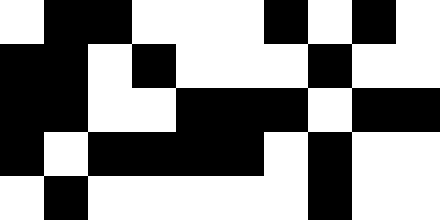[["white", "black", "black", "white", "white", "white", "black", "white", "black", "white"], ["black", "black", "white", "black", "white", "white", "white", "black", "white", "white"], ["black", "black", "white", "white", "black", "black", "black", "white", "black", "black"], ["black", "white", "black", "black", "black", "black", "white", "black", "white", "white"], ["white", "black", "white", "white", "white", "white", "white", "black", "white", "white"]]